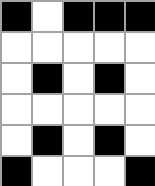[["black", "white", "black", "black", "black"], ["white", "white", "white", "white", "white"], ["white", "black", "white", "black", "white"], ["white", "white", "white", "white", "white"], ["white", "black", "white", "black", "white"], ["black", "white", "white", "white", "black"]]